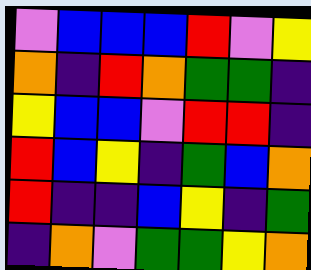[["violet", "blue", "blue", "blue", "red", "violet", "yellow"], ["orange", "indigo", "red", "orange", "green", "green", "indigo"], ["yellow", "blue", "blue", "violet", "red", "red", "indigo"], ["red", "blue", "yellow", "indigo", "green", "blue", "orange"], ["red", "indigo", "indigo", "blue", "yellow", "indigo", "green"], ["indigo", "orange", "violet", "green", "green", "yellow", "orange"]]